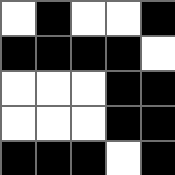[["white", "black", "white", "white", "black"], ["black", "black", "black", "black", "white"], ["white", "white", "white", "black", "black"], ["white", "white", "white", "black", "black"], ["black", "black", "black", "white", "black"]]